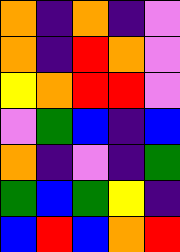[["orange", "indigo", "orange", "indigo", "violet"], ["orange", "indigo", "red", "orange", "violet"], ["yellow", "orange", "red", "red", "violet"], ["violet", "green", "blue", "indigo", "blue"], ["orange", "indigo", "violet", "indigo", "green"], ["green", "blue", "green", "yellow", "indigo"], ["blue", "red", "blue", "orange", "red"]]